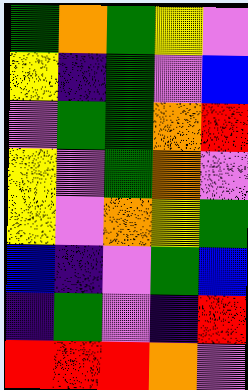[["green", "orange", "green", "yellow", "violet"], ["yellow", "indigo", "green", "violet", "blue"], ["violet", "green", "green", "orange", "red"], ["yellow", "violet", "green", "orange", "violet"], ["yellow", "violet", "orange", "yellow", "green"], ["blue", "indigo", "violet", "green", "blue"], ["indigo", "green", "violet", "indigo", "red"], ["red", "red", "red", "orange", "violet"]]